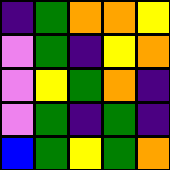[["indigo", "green", "orange", "orange", "yellow"], ["violet", "green", "indigo", "yellow", "orange"], ["violet", "yellow", "green", "orange", "indigo"], ["violet", "green", "indigo", "green", "indigo"], ["blue", "green", "yellow", "green", "orange"]]